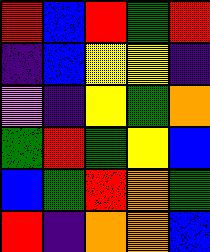[["red", "blue", "red", "green", "red"], ["indigo", "blue", "yellow", "yellow", "indigo"], ["violet", "indigo", "yellow", "green", "orange"], ["green", "red", "green", "yellow", "blue"], ["blue", "green", "red", "orange", "green"], ["red", "indigo", "orange", "orange", "blue"]]